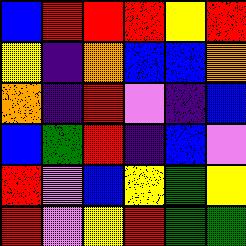[["blue", "red", "red", "red", "yellow", "red"], ["yellow", "indigo", "orange", "blue", "blue", "orange"], ["orange", "indigo", "red", "violet", "indigo", "blue"], ["blue", "green", "red", "indigo", "blue", "violet"], ["red", "violet", "blue", "yellow", "green", "yellow"], ["red", "violet", "yellow", "red", "green", "green"]]